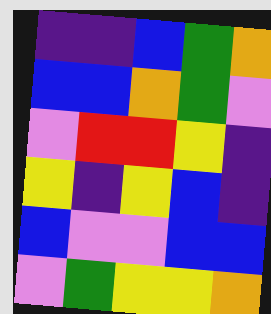[["indigo", "indigo", "blue", "green", "orange"], ["blue", "blue", "orange", "green", "violet"], ["violet", "red", "red", "yellow", "indigo"], ["yellow", "indigo", "yellow", "blue", "indigo"], ["blue", "violet", "violet", "blue", "blue"], ["violet", "green", "yellow", "yellow", "orange"]]